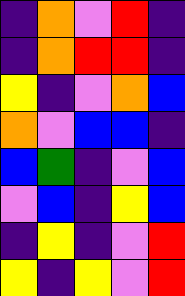[["indigo", "orange", "violet", "red", "indigo"], ["indigo", "orange", "red", "red", "indigo"], ["yellow", "indigo", "violet", "orange", "blue"], ["orange", "violet", "blue", "blue", "indigo"], ["blue", "green", "indigo", "violet", "blue"], ["violet", "blue", "indigo", "yellow", "blue"], ["indigo", "yellow", "indigo", "violet", "red"], ["yellow", "indigo", "yellow", "violet", "red"]]